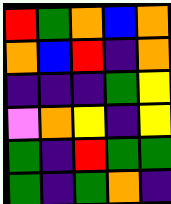[["red", "green", "orange", "blue", "orange"], ["orange", "blue", "red", "indigo", "orange"], ["indigo", "indigo", "indigo", "green", "yellow"], ["violet", "orange", "yellow", "indigo", "yellow"], ["green", "indigo", "red", "green", "green"], ["green", "indigo", "green", "orange", "indigo"]]